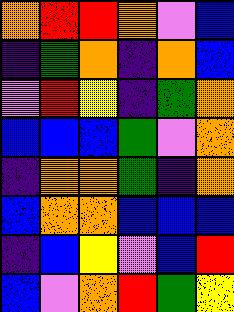[["orange", "red", "red", "orange", "violet", "blue"], ["indigo", "green", "orange", "indigo", "orange", "blue"], ["violet", "red", "yellow", "indigo", "green", "orange"], ["blue", "blue", "blue", "green", "violet", "orange"], ["indigo", "orange", "orange", "green", "indigo", "orange"], ["blue", "orange", "orange", "blue", "blue", "blue"], ["indigo", "blue", "yellow", "violet", "blue", "red"], ["blue", "violet", "orange", "red", "green", "yellow"]]